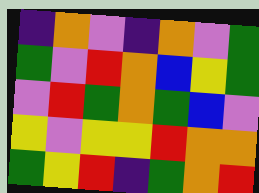[["indigo", "orange", "violet", "indigo", "orange", "violet", "green"], ["green", "violet", "red", "orange", "blue", "yellow", "green"], ["violet", "red", "green", "orange", "green", "blue", "violet"], ["yellow", "violet", "yellow", "yellow", "red", "orange", "orange"], ["green", "yellow", "red", "indigo", "green", "orange", "red"]]